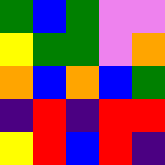[["green", "blue", "green", "violet", "violet"], ["yellow", "green", "green", "violet", "orange"], ["orange", "blue", "orange", "blue", "green"], ["indigo", "red", "indigo", "red", "red"], ["yellow", "red", "blue", "red", "indigo"]]